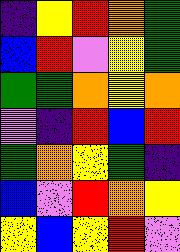[["indigo", "yellow", "red", "orange", "green"], ["blue", "red", "violet", "yellow", "green"], ["green", "green", "orange", "yellow", "orange"], ["violet", "indigo", "red", "blue", "red"], ["green", "orange", "yellow", "green", "indigo"], ["blue", "violet", "red", "orange", "yellow"], ["yellow", "blue", "yellow", "red", "violet"]]